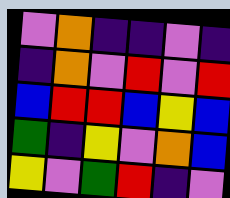[["violet", "orange", "indigo", "indigo", "violet", "indigo"], ["indigo", "orange", "violet", "red", "violet", "red"], ["blue", "red", "red", "blue", "yellow", "blue"], ["green", "indigo", "yellow", "violet", "orange", "blue"], ["yellow", "violet", "green", "red", "indigo", "violet"]]